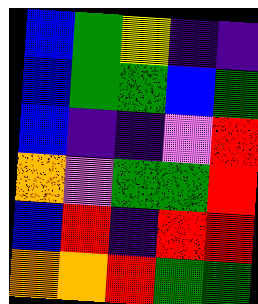[["blue", "green", "yellow", "indigo", "indigo"], ["blue", "green", "green", "blue", "green"], ["blue", "indigo", "indigo", "violet", "red"], ["orange", "violet", "green", "green", "red"], ["blue", "red", "indigo", "red", "red"], ["orange", "orange", "red", "green", "green"]]